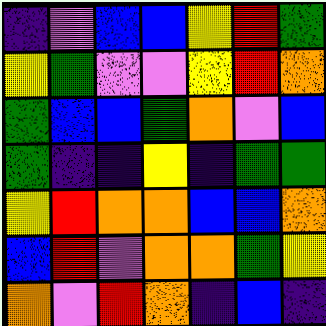[["indigo", "violet", "blue", "blue", "yellow", "red", "green"], ["yellow", "green", "violet", "violet", "yellow", "red", "orange"], ["green", "blue", "blue", "green", "orange", "violet", "blue"], ["green", "indigo", "indigo", "yellow", "indigo", "green", "green"], ["yellow", "red", "orange", "orange", "blue", "blue", "orange"], ["blue", "red", "violet", "orange", "orange", "green", "yellow"], ["orange", "violet", "red", "orange", "indigo", "blue", "indigo"]]